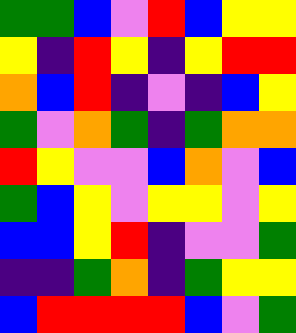[["green", "green", "blue", "violet", "red", "blue", "yellow", "yellow"], ["yellow", "indigo", "red", "yellow", "indigo", "yellow", "red", "red"], ["orange", "blue", "red", "indigo", "violet", "indigo", "blue", "yellow"], ["green", "violet", "orange", "green", "indigo", "green", "orange", "orange"], ["red", "yellow", "violet", "violet", "blue", "orange", "violet", "blue"], ["green", "blue", "yellow", "violet", "yellow", "yellow", "violet", "yellow"], ["blue", "blue", "yellow", "red", "indigo", "violet", "violet", "green"], ["indigo", "indigo", "green", "orange", "indigo", "green", "yellow", "yellow"], ["blue", "red", "red", "red", "red", "blue", "violet", "green"]]